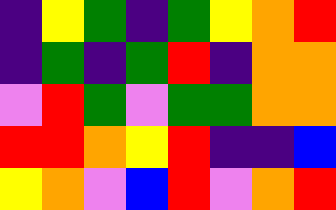[["indigo", "yellow", "green", "indigo", "green", "yellow", "orange", "red"], ["indigo", "green", "indigo", "green", "red", "indigo", "orange", "orange"], ["violet", "red", "green", "violet", "green", "green", "orange", "orange"], ["red", "red", "orange", "yellow", "red", "indigo", "indigo", "blue"], ["yellow", "orange", "violet", "blue", "red", "violet", "orange", "red"]]